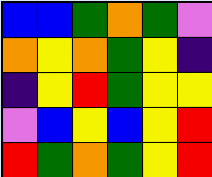[["blue", "blue", "green", "orange", "green", "violet"], ["orange", "yellow", "orange", "green", "yellow", "indigo"], ["indigo", "yellow", "red", "green", "yellow", "yellow"], ["violet", "blue", "yellow", "blue", "yellow", "red"], ["red", "green", "orange", "green", "yellow", "red"]]